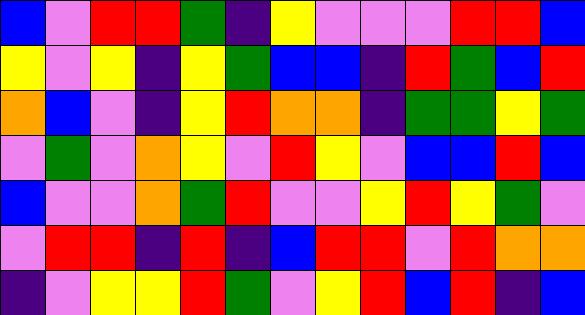[["blue", "violet", "red", "red", "green", "indigo", "yellow", "violet", "violet", "violet", "red", "red", "blue"], ["yellow", "violet", "yellow", "indigo", "yellow", "green", "blue", "blue", "indigo", "red", "green", "blue", "red"], ["orange", "blue", "violet", "indigo", "yellow", "red", "orange", "orange", "indigo", "green", "green", "yellow", "green"], ["violet", "green", "violet", "orange", "yellow", "violet", "red", "yellow", "violet", "blue", "blue", "red", "blue"], ["blue", "violet", "violet", "orange", "green", "red", "violet", "violet", "yellow", "red", "yellow", "green", "violet"], ["violet", "red", "red", "indigo", "red", "indigo", "blue", "red", "red", "violet", "red", "orange", "orange"], ["indigo", "violet", "yellow", "yellow", "red", "green", "violet", "yellow", "red", "blue", "red", "indigo", "blue"]]